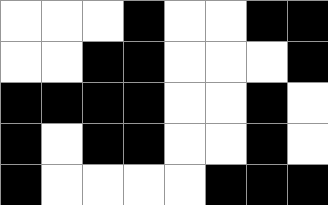[["white", "white", "white", "black", "white", "white", "black", "black"], ["white", "white", "black", "black", "white", "white", "white", "black"], ["black", "black", "black", "black", "white", "white", "black", "white"], ["black", "white", "black", "black", "white", "white", "black", "white"], ["black", "white", "white", "white", "white", "black", "black", "black"]]